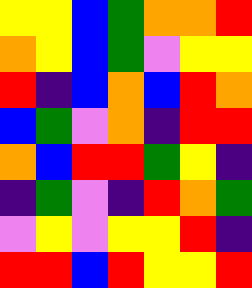[["yellow", "yellow", "blue", "green", "orange", "orange", "red"], ["orange", "yellow", "blue", "green", "violet", "yellow", "yellow"], ["red", "indigo", "blue", "orange", "blue", "red", "orange"], ["blue", "green", "violet", "orange", "indigo", "red", "red"], ["orange", "blue", "red", "red", "green", "yellow", "indigo"], ["indigo", "green", "violet", "indigo", "red", "orange", "green"], ["violet", "yellow", "violet", "yellow", "yellow", "red", "indigo"], ["red", "red", "blue", "red", "yellow", "yellow", "red"]]